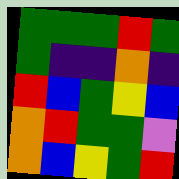[["green", "green", "green", "red", "green"], ["green", "indigo", "indigo", "orange", "indigo"], ["red", "blue", "green", "yellow", "blue"], ["orange", "red", "green", "green", "violet"], ["orange", "blue", "yellow", "green", "red"]]